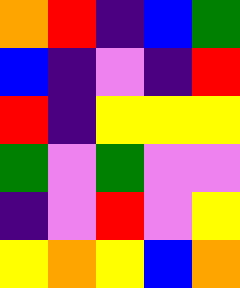[["orange", "red", "indigo", "blue", "green"], ["blue", "indigo", "violet", "indigo", "red"], ["red", "indigo", "yellow", "yellow", "yellow"], ["green", "violet", "green", "violet", "violet"], ["indigo", "violet", "red", "violet", "yellow"], ["yellow", "orange", "yellow", "blue", "orange"]]